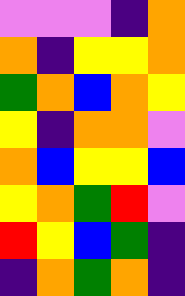[["violet", "violet", "violet", "indigo", "orange"], ["orange", "indigo", "yellow", "yellow", "orange"], ["green", "orange", "blue", "orange", "yellow"], ["yellow", "indigo", "orange", "orange", "violet"], ["orange", "blue", "yellow", "yellow", "blue"], ["yellow", "orange", "green", "red", "violet"], ["red", "yellow", "blue", "green", "indigo"], ["indigo", "orange", "green", "orange", "indigo"]]